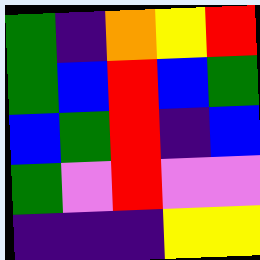[["green", "indigo", "orange", "yellow", "red"], ["green", "blue", "red", "blue", "green"], ["blue", "green", "red", "indigo", "blue"], ["green", "violet", "red", "violet", "violet"], ["indigo", "indigo", "indigo", "yellow", "yellow"]]